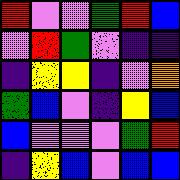[["red", "violet", "violet", "green", "red", "blue"], ["violet", "red", "green", "violet", "indigo", "indigo"], ["indigo", "yellow", "yellow", "indigo", "violet", "orange"], ["green", "blue", "violet", "indigo", "yellow", "blue"], ["blue", "violet", "violet", "violet", "green", "red"], ["indigo", "yellow", "blue", "violet", "blue", "blue"]]